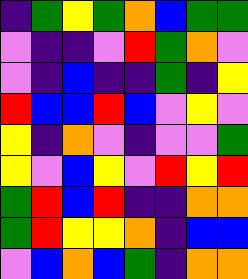[["indigo", "green", "yellow", "green", "orange", "blue", "green", "green"], ["violet", "indigo", "indigo", "violet", "red", "green", "orange", "violet"], ["violet", "indigo", "blue", "indigo", "indigo", "green", "indigo", "yellow"], ["red", "blue", "blue", "red", "blue", "violet", "yellow", "violet"], ["yellow", "indigo", "orange", "violet", "indigo", "violet", "violet", "green"], ["yellow", "violet", "blue", "yellow", "violet", "red", "yellow", "red"], ["green", "red", "blue", "red", "indigo", "indigo", "orange", "orange"], ["green", "red", "yellow", "yellow", "orange", "indigo", "blue", "blue"], ["violet", "blue", "orange", "blue", "green", "indigo", "orange", "orange"]]